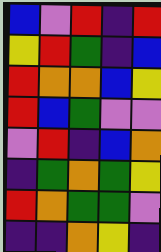[["blue", "violet", "red", "indigo", "red"], ["yellow", "red", "green", "indigo", "blue"], ["red", "orange", "orange", "blue", "yellow"], ["red", "blue", "green", "violet", "violet"], ["violet", "red", "indigo", "blue", "orange"], ["indigo", "green", "orange", "green", "yellow"], ["red", "orange", "green", "green", "violet"], ["indigo", "indigo", "orange", "yellow", "indigo"]]